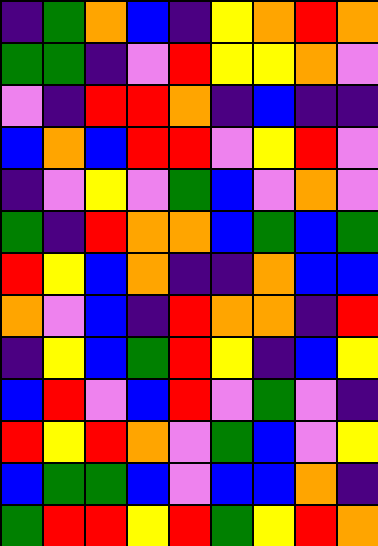[["indigo", "green", "orange", "blue", "indigo", "yellow", "orange", "red", "orange"], ["green", "green", "indigo", "violet", "red", "yellow", "yellow", "orange", "violet"], ["violet", "indigo", "red", "red", "orange", "indigo", "blue", "indigo", "indigo"], ["blue", "orange", "blue", "red", "red", "violet", "yellow", "red", "violet"], ["indigo", "violet", "yellow", "violet", "green", "blue", "violet", "orange", "violet"], ["green", "indigo", "red", "orange", "orange", "blue", "green", "blue", "green"], ["red", "yellow", "blue", "orange", "indigo", "indigo", "orange", "blue", "blue"], ["orange", "violet", "blue", "indigo", "red", "orange", "orange", "indigo", "red"], ["indigo", "yellow", "blue", "green", "red", "yellow", "indigo", "blue", "yellow"], ["blue", "red", "violet", "blue", "red", "violet", "green", "violet", "indigo"], ["red", "yellow", "red", "orange", "violet", "green", "blue", "violet", "yellow"], ["blue", "green", "green", "blue", "violet", "blue", "blue", "orange", "indigo"], ["green", "red", "red", "yellow", "red", "green", "yellow", "red", "orange"]]